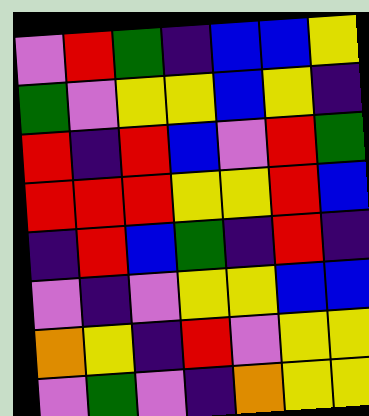[["violet", "red", "green", "indigo", "blue", "blue", "yellow"], ["green", "violet", "yellow", "yellow", "blue", "yellow", "indigo"], ["red", "indigo", "red", "blue", "violet", "red", "green"], ["red", "red", "red", "yellow", "yellow", "red", "blue"], ["indigo", "red", "blue", "green", "indigo", "red", "indigo"], ["violet", "indigo", "violet", "yellow", "yellow", "blue", "blue"], ["orange", "yellow", "indigo", "red", "violet", "yellow", "yellow"], ["violet", "green", "violet", "indigo", "orange", "yellow", "yellow"]]